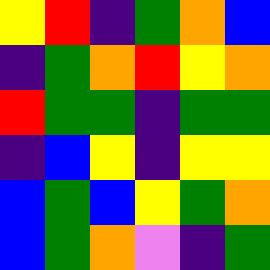[["yellow", "red", "indigo", "green", "orange", "blue"], ["indigo", "green", "orange", "red", "yellow", "orange"], ["red", "green", "green", "indigo", "green", "green"], ["indigo", "blue", "yellow", "indigo", "yellow", "yellow"], ["blue", "green", "blue", "yellow", "green", "orange"], ["blue", "green", "orange", "violet", "indigo", "green"]]